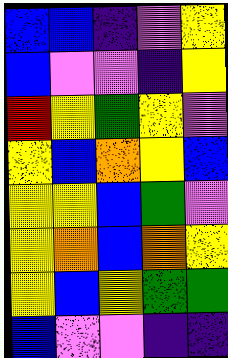[["blue", "blue", "indigo", "violet", "yellow"], ["blue", "violet", "violet", "indigo", "yellow"], ["red", "yellow", "green", "yellow", "violet"], ["yellow", "blue", "orange", "yellow", "blue"], ["yellow", "yellow", "blue", "green", "violet"], ["yellow", "orange", "blue", "orange", "yellow"], ["yellow", "blue", "yellow", "green", "green"], ["blue", "violet", "violet", "indigo", "indigo"]]